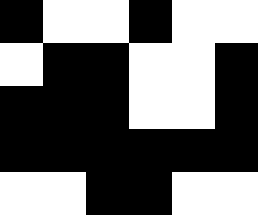[["black", "white", "white", "black", "white", "white"], ["white", "black", "black", "white", "white", "black"], ["black", "black", "black", "white", "white", "black"], ["black", "black", "black", "black", "black", "black"], ["white", "white", "black", "black", "white", "white"]]